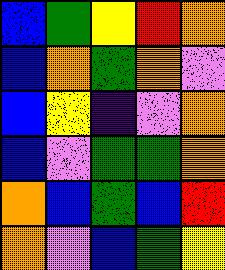[["blue", "green", "yellow", "red", "orange"], ["blue", "orange", "green", "orange", "violet"], ["blue", "yellow", "indigo", "violet", "orange"], ["blue", "violet", "green", "green", "orange"], ["orange", "blue", "green", "blue", "red"], ["orange", "violet", "blue", "green", "yellow"]]